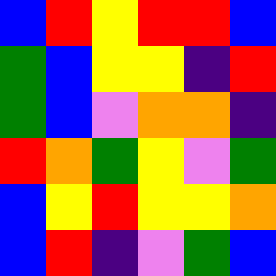[["blue", "red", "yellow", "red", "red", "blue"], ["green", "blue", "yellow", "yellow", "indigo", "red"], ["green", "blue", "violet", "orange", "orange", "indigo"], ["red", "orange", "green", "yellow", "violet", "green"], ["blue", "yellow", "red", "yellow", "yellow", "orange"], ["blue", "red", "indigo", "violet", "green", "blue"]]